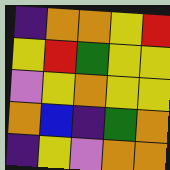[["indigo", "orange", "orange", "yellow", "red"], ["yellow", "red", "green", "yellow", "yellow"], ["violet", "yellow", "orange", "yellow", "yellow"], ["orange", "blue", "indigo", "green", "orange"], ["indigo", "yellow", "violet", "orange", "orange"]]